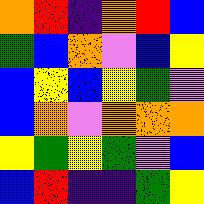[["orange", "red", "indigo", "orange", "red", "blue"], ["green", "blue", "orange", "violet", "blue", "yellow"], ["blue", "yellow", "blue", "yellow", "green", "violet"], ["blue", "orange", "violet", "orange", "orange", "orange"], ["yellow", "green", "yellow", "green", "violet", "blue"], ["blue", "red", "indigo", "indigo", "green", "yellow"]]